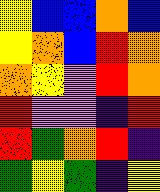[["yellow", "blue", "blue", "orange", "blue"], ["yellow", "orange", "blue", "red", "orange"], ["orange", "yellow", "violet", "red", "orange"], ["red", "violet", "violet", "indigo", "red"], ["red", "green", "orange", "red", "indigo"], ["green", "yellow", "green", "indigo", "yellow"]]